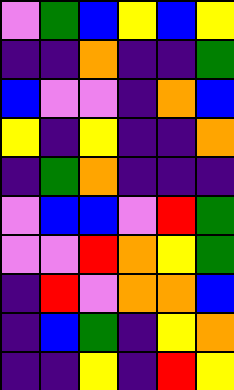[["violet", "green", "blue", "yellow", "blue", "yellow"], ["indigo", "indigo", "orange", "indigo", "indigo", "green"], ["blue", "violet", "violet", "indigo", "orange", "blue"], ["yellow", "indigo", "yellow", "indigo", "indigo", "orange"], ["indigo", "green", "orange", "indigo", "indigo", "indigo"], ["violet", "blue", "blue", "violet", "red", "green"], ["violet", "violet", "red", "orange", "yellow", "green"], ["indigo", "red", "violet", "orange", "orange", "blue"], ["indigo", "blue", "green", "indigo", "yellow", "orange"], ["indigo", "indigo", "yellow", "indigo", "red", "yellow"]]